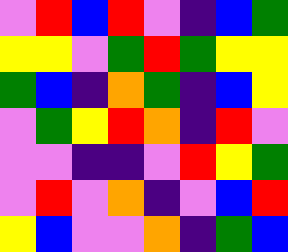[["violet", "red", "blue", "red", "violet", "indigo", "blue", "green"], ["yellow", "yellow", "violet", "green", "red", "green", "yellow", "yellow"], ["green", "blue", "indigo", "orange", "green", "indigo", "blue", "yellow"], ["violet", "green", "yellow", "red", "orange", "indigo", "red", "violet"], ["violet", "violet", "indigo", "indigo", "violet", "red", "yellow", "green"], ["violet", "red", "violet", "orange", "indigo", "violet", "blue", "red"], ["yellow", "blue", "violet", "violet", "orange", "indigo", "green", "blue"]]